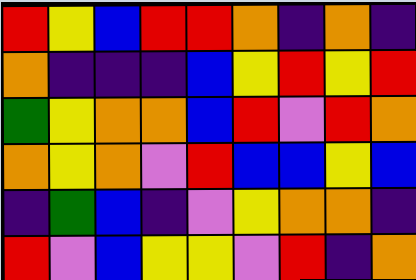[["red", "yellow", "blue", "red", "red", "orange", "indigo", "orange", "indigo"], ["orange", "indigo", "indigo", "indigo", "blue", "yellow", "red", "yellow", "red"], ["green", "yellow", "orange", "orange", "blue", "red", "violet", "red", "orange"], ["orange", "yellow", "orange", "violet", "red", "blue", "blue", "yellow", "blue"], ["indigo", "green", "blue", "indigo", "violet", "yellow", "orange", "orange", "indigo"], ["red", "violet", "blue", "yellow", "yellow", "violet", "red", "indigo", "orange"]]